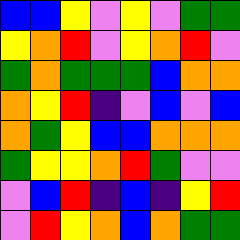[["blue", "blue", "yellow", "violet", "yellow", "violet", "green", "green"], ["yellow", "orange", "red", "violet", "yellow", "orange", "red", "violet"], ["green", "orange", "green", "green", "green", "blue", "orange", "orange"], ["orange", "yellow", "red", "indigo", "violet", "blue", "violet", "blue"], ["orange", "green", "yellow", "blue", "blue", "orange", "orange", "orange"], ["green", "yellow", "yellow", "orange", "red", "green", "violet", "violet"], ["violet", "blue", "red", "indigo", "blue", "indigo", "yellow", "red"], ["violet", "red", "yellow", "orange", "blue", "orange", "green", "green"]]